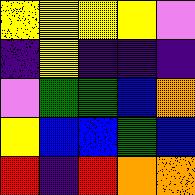[["yellow", "yellow", "yellow", "yellow", "violet"], ["indigo", "yellow", "indigo", "indigo", "indigo"], ["violet", "green", "green", "blue", "orange"], ["yellow", "blue", "blue", "green", "blue"], ["red", "indigo", "red", "orange", "orange"]]